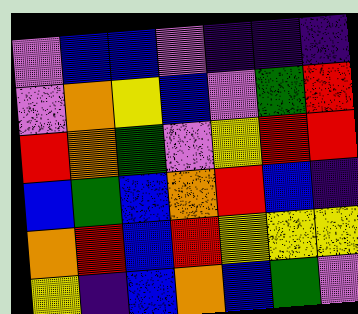[["violet", "blue", "blue", "violet", "indigo", "indigo", "indigo"], ["violet", "orange", "yellow", "blue", "violet", "green", "red"], ["red", "orange", "green", "violet", "yellow", "red", "red"], ["blue", "green", "blue", "orange", "red", "blue", "indigo"], ["orange", "red", "blue", "red", "yellow", "yellow", "yellow"], ["yellow", "indigo", "blue", "orange", "blue", "green", "violet"]]